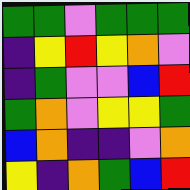[["green", "green", "violet", "green", "green", "green"], ["indigo", "yellow", "red", "yellow", "orange", "violet"], ["indigo", "green", "violet", "violet", "blue", "red"], ["green", "orange", "violet", "yellow", "yellow", "green"], ["blue", "orange", "indigo", "indigo", "violet", "orange"], ["yellow", "indigo", "orange", "green", "blue", "red"]]